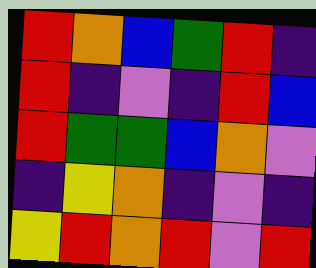[["red", "orange", "blue", "green", "red", "indigo"], ["red", "indigo", "violet", "indigo", "red", "blue"], ["red", "green", "green", "blue", "orange", "violet"], ["indigo", "yellow", "orange", "indigo", "violet", "indigo"], ["yellow", "red", "orange", "red", "violet", "red"]]